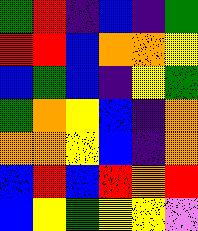[["green", "red", "indigo", "blue", "indigo", "green"], ["red", "red", "blue", "orange", "orange", "yellow"], ["blue", "green", "blue", "indigo", "yellow", "green"], ["green", "orange", "yellow", "blue", "indigo", "orange"], ["orange", "orange", "yellow", "blue", "indigo", "orange"], ["blue", "red", "blue", "red", "orange", "red"], ["blue", "yellow", "green", "yellow", "yellow", "violet"]]